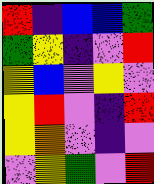[["red", "indigo", "blue", "blue", "green"], ["green", "yellow", "indigo", "violet", "red"], ["yellow", "blue", "violet", "yellow", "violet"], ["yellow", "red", "violet", "indigo", "red"], ["yellow", "orange", "violet", "indigo", "violet"], ["violet", "yellow", "green", "violet", "red"]]